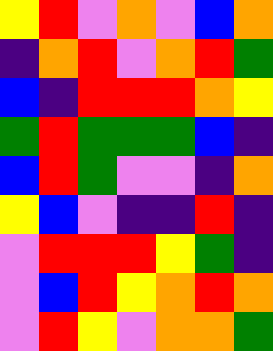[["yellow", "red", "violet", "orange", "violet", "blue", "orange"], ["indigo", "orange", "red", "violet", "orange", "red", "green"], ["blue", "indigo", "red", "red", "red", "orange", "yellow"], ["green", "red", "green", "green", "green", "blue", "indigo"], ["blue", "red", "green", "violet", "violet", "indigo", "orange"], ["yellow", "blue", "violet", "indigo", "indigo", "red", "indigo"], ["violet", "red", "red", "red", "yellow", "green", "indigo"], ["violet", "blue", "red", "yellow", "orange", "red", "orange"], ["violet", "red", "yellow", "violet", "orange", "orange", "green"]]